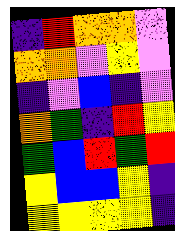[["indigo", "red", "orange", "orange", "violet"], ["orange", "orange", "violet", "yellow", "violet"], ["indigo", "violet", "blue", "indigo", "violet"], ["orange", "green", "indigo", "red", "yellow"], ["green", "blue", "red", "green", "red"], ["yellow", "blue", "blue", "yellow", "indigo"], ["yellow", "yellow", "yellow", "yellow", "indigo"]]